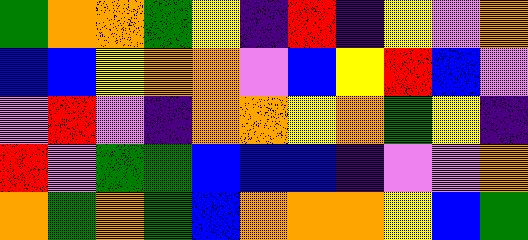[["green", "orange", "orange", "green", "yellow", "indigo", "red", "indigo", "yellow", "violet", "orange"], ["blue", "blue", "yellow", "orange", "orange", "violet", "blue", "yellow", "red", "blue", "violet"], ["violet", "red", "violet", "indigo", "orange", "orange", "yellow", "orange", "green", "yellow", "indigo"], ["red", "violet", "green", "green", "blue", "blue", "blue", "indigo", "violet", "violet", "orange"], ["orange", "green", "orange", "green", "blue", "orange", "orange", "orange", "yellow", "blue", "green"]]